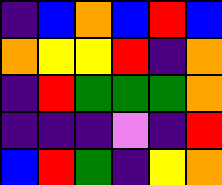[["indigo", "blue", "orange", "blue", "red", "blue"], ["orange", "yellow", "yellow", "red", "indigo", "orange"], ["indigo", "red", "green", "green", "green", "orange"], ["indigo", "indigo", "indigo", "violet", "indigo", "red"], ["blue", "red", "green", "indigo", "yellow", "orange"]]